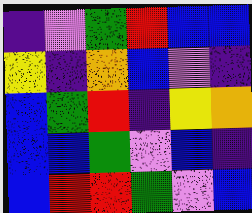[["indigo", "violet", "green", "red", "blue", "blue"], ["yellow", "indigo", "orange", "blue", "violet", "indigo"], ["blue", "green", "red", "indigo", "yellow", "orange"], ["blue", "blue", "green", "violet", "blue", "indigo"], ["blue", "red", "red", "green", "violet", "blue"]]